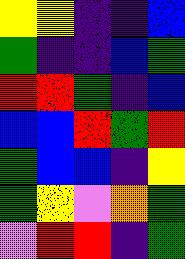[["yellow", "yellow", "indigo", "indigo", "blue"], ["green", "indigo", "indigo", "blue", "green"], ["red", "red", "green", "indigo", "blue"], ["blue", "blue", "red", "green", "red"], ["green", "blue", "blue", "indigo", "yellow"], ["green", "yellow", "violet", "orange", "green"], ["violet", "red", "red", "indigo", "green"]]